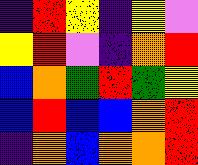[["indigo", "red", "yellow", "indigo", "yellow", "violet"], ["yellow", "red", "violet", "indigo", "orange", "red"], ["blue", "orange", "green", "red", "green", "yellow"], ["blue", "red", "blue", "blue", "orange", "red"], ["indigo", "orange", "blue", "orange", "orange", "red"]]